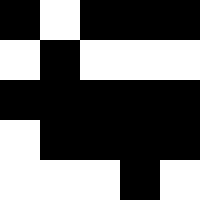[["black", "white", "black", "black", "black"], ["white", "black", "white", "white", "white"], ["black", "black", "black", "black", "black"], ["white", "black", "black", "black", "black"], ["white", "white", "white", "black", "white"]]